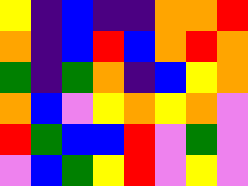[["yellow", "indigo", "blue", "indigo", "indigo", "orange", "orange", "red"], ["orange", "indigo", "blue", "red", "blue", "orange", "red", "orange"], ["green", "indigo", "green", "orange", "indigo", "blue", "yellow", "orange"], ["orange", "blue", "violet", "yellow", "orange", "yellow", "orange", "violet"], ["red", "green", "blue", "blue", "red", "violet", "green", "violet"], ["violet", "blue", "green", "yellow", "red", "violet", "yellow", "violet"]]